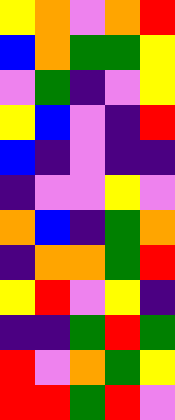[["yellow", "orange", "violet", "orange", "red"], ["blue", "orange", "green", "green", "yellow"], ["violet", "green", "indigo", "violet", "yellow"], ["yellow", "blue", "violet", "indigo", "red"], ["blue", "indigo", "violet", "indigo", "indigo"], ["indigo", "violet", "violet", "yellow", "violet"], ["orange", "blue", "indigo", "green", "orange"], ["indigo", "orange", "orange", "green", "red"], ["yellow", "red", "violet", "yellow", "indigo"], ["indigo", "indigo", "green", "red", "green"], ["red", "violet", "orange", "green", "yellow"], ["red", "red", "green", "red", "violet"]]